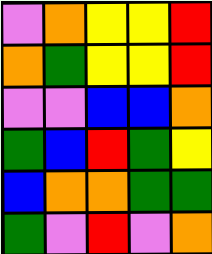[["violet", "orange", "yellow", "yellow", "red"], ["orange", "green", "yellow", "yellow", "red"], ["violet", "violet", "blue", "blue", "orange"], ["green", "blue", "red", "green", "yellow"], ["blue", "orange", "orange", "green", "green"], ["green", "violet", "red", "violet", "orange"]]